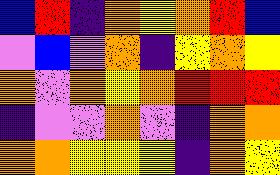[["blue", "red", "indigo", "orange", "yellow", "orange", "red", "blue"], ["violet", "blue", "violet", "orange", "indigo", "yellow", "orange", "yellow"], ["orange", "violet", "orange", "yellow", "orange", "red", "red", "red"], ["indigo", "violet", "violet", "orange", "violet", "indigo", "orange", "orange"], ["orange", "orange", "yellow", "yellow", "yellow", "indigo", "orange", "yellow"]]